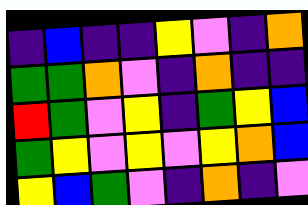[["indigo", "blue", "indigo", "indigo", "yellow", "violet", "indigo", "orange"], ["green", "green", "orange", "violet", "indigo", "orange", "indigo", "indigo"], ["red", "green", "violet", "yellow", "indigo", "green", "yellow", "blue"], ["green", "yellow", "violet", "yellow", "violet", "yellow", "orange", "blue"], ["yellow", "blue", "green", "violet", "indigo", "orange", "indigo", "violet"]]